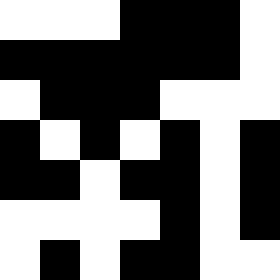[["white", "white", "white", "black", "black", "black", "white"], ["black", "black", "black", "black", "black", "black", "white"], ["white", "black", "black", "black", "white", "white", "white"], ["black", "white", "black", "white", "black", "white", "black"], ["black", "black", "white", "black", "black", "white", "black"], ["white", "white", "white", "white", "black", "white", "black"], ["white", "black", "white", "black", "black", "white", "white"]]